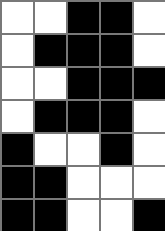[["white", "white", "black", "black", "white"], ["white", "black", "black", "black", "white"], ["white", "white", "black", "black", "black"], ["white", "black", "black", "black", "white"], ["black", "white", "white", "black", "white"], ["black", "black", "white", "white", "white"], ["black", "black", "white", "white", "black"]]